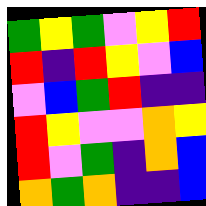[["green", "yellow", "green", "violet", "yellow", "red"], ["red", "indigo", "red", "yellow", "violet", "blue"], ["violet", "blue", "green", "red", "indigo", "indigo"], ["red", "yellow", "violet", "violet", "orange", "yellow"], ["red", "violet", "green", "indigo", "orange", "blue"], ["orange", "green", "orange", "indigo", "indigo", "blue"]]